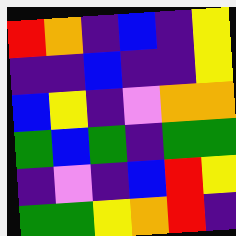[["red", "orange", "indigo", "blue", "indigo", "yellow"], ["indigo", "indigo", "blue", "indigo", "indigo", "yellow"], ["blue", "yellow", "indigo", "violet", "orange", "orange"], ["green", "blue", "green", "indigo", "green", "green"], ["indigo", "violet", "indigo", "blue", "red", "yellow"], ["green", "green", "yellow", "orange", "red", "indigo"]]